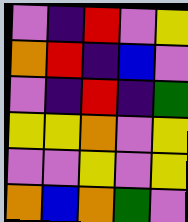[["violet", "indigo", "red", "violet", "yellow"], ["orange", "red", "indigo", "blue", "violet"], ["violet", "indigo", "red", "indigo", "green"], ["yellow", "yellow", "orange", "violet", "yellow"], ["violet", "violet", "yellow", "violet", "yellow"], ["orange", "blue", "orange", "green", "violet"]]